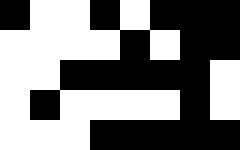[["black", "white", "white", "black", "white", "black", "black", "black"], ["white", "white", "white", "white", "black", "white", "black", "black"], ["white", "white", "black", "black", "black", "black", "black", "white"], ["white", "black", "white", "white", "white", "white", "black", "white"], ["white", "white", "white", "black", "black", "black", "black", "black"]]